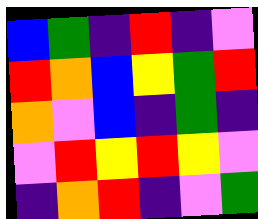[["blue", "green", "indigo", "red", "indigo", "violet"], ["red", "orange", "blue", "yellow", "green", "red"], ["orange", "violet", "blue", "indigo", "green", "indigo"], ["violet", "red", "yellow", "red", "yellow", "violet"], ["indigo", "orange", "red", "indigo", "violet", "green"]]